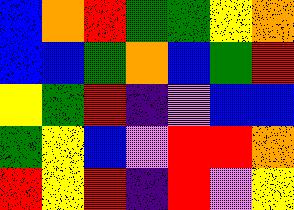[["blue", "orange", "red", "green", "green", "yellow", "orange"], ["blue", "blue", "green", "orange", "blue", "green", "red"], ["yellow", "green", "red", "indigo", "violet", "blue", "blue"], ["green", "yellow", "blue", "violet", "red", "red", "orange"], ["red", "yellow", "red", "indigo", "red", "violet", "yellow"]]